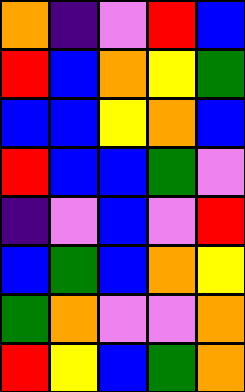[["orange", "indigo", "violet", "red", "blue"], ["red", "blue", "orange", "yellow", "green"], ["blue", "blue", "yellow", "orange", "blue"], ["red", "blue", "blue", "green", "violet"], ["indigo", "violet", "blue", "violet", "red"], ["blue", "green", "blue", "orange", "yellow"], ["green", "orange", "violet", "violet", "orange"], ["red", "yellow", "blue", "green", "orange"]]